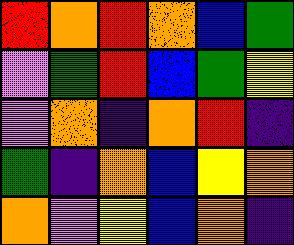[["red", "orange", "red", "orange", "blue", "green"], ["violet", "green", "red", "blue", "green", "yellow"], ["violet", "orange", "indigo", "orange", "red", "indigo"], ["green", "indigo", "orange", "blue", "yellow", "orange"], ["orange", "violet", "yellow", "blue", "orange", "indigo"]]